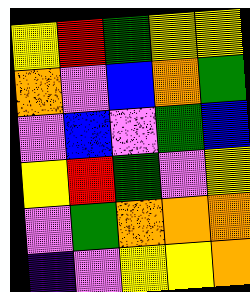[["yellow", "red", "green", "yellow", "yellow"], ["orange", "violet", "blue", "orange", "green"], ["violet", "blue", "violet", "green", "blue"], ["yellow", "red", "green", "violet", "yellow"], ["violet", "green", "orange", "orange", "orange"], ["indigo", "violet", "yellow", "yellow", "orange"]]